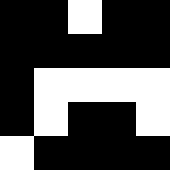[["black", "black", "white", "black", "black"], ["black", "black", "black", "black", "black"], ["black", "white", "white", "white", "white"], ["black", "white", "black", "black", "white"], ["white", "black", "black", "black", "black"]]